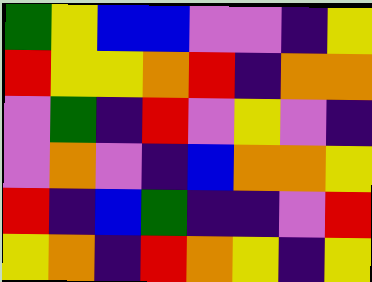[["green", "yellow", "blue", "blue", "violet", "violet", "indigo", "yellow"], ["red", "yellow", "yellow", "orange", "red", "indigo", "orange", "orange"], ["violet", "green", "indigo", "red", "violet", "yellow", "violet", "indigo"], ["violet", "orange", "violet", "indigo", "blue", "orange", "orange", "yellow"], ["red", "indigo", "blue", "green", "indigo", "indigo", "violet", "red"], ["yellow", "orange", "indigo", "red", "orange", "yellow", "indigo", "yellow"]]